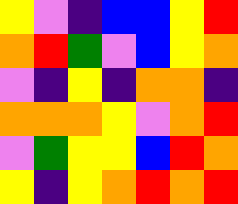[["yellow", "violet", "indigo", "blue", "blue", "yellow", "red"], ["orange", "red", "green", "violet", "blue", "yellow", "orange"], ["violet", "indigo", "yellow", "indigo", "orange", "orange", "indigo"], ["orange", "orange", "orange", "yellow", "violet", "orange", "red"], ["violet", "green", "yellow", "yellow", "blue", "red", "orange"], ["yellow", "indigo", "yellow", "orange", "red", "orange", "red"]]